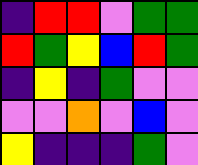[["indigo", "red", "red", "violet", "green", "green"], ["red", "green", "yellow", "blue", "red", "green"], ["indigo", "yellow", "indigo", "green", "violet", "violet"], ["violet", "violet", "orange", "violet", "blue", "violet"], ["yellow", "indigo", "indigo", "indigo", "green", "violet"]]